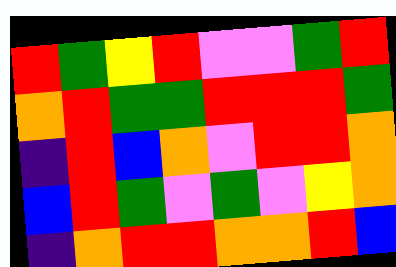[["red", "green", "yellow", "red", "violet", "violet", "green", "red"], ["orange", "red", "green", "green", "red", "red", "red", "green"], ["indigo", "red", "blue", "orange", "violet", "red", "red", "orange"], ["blue", "red", "green", "violet", "green", "violet", "yellow", "orange"], ["indigo", "orange", "red", "red", "orange", "orange", "red", "blue"]]